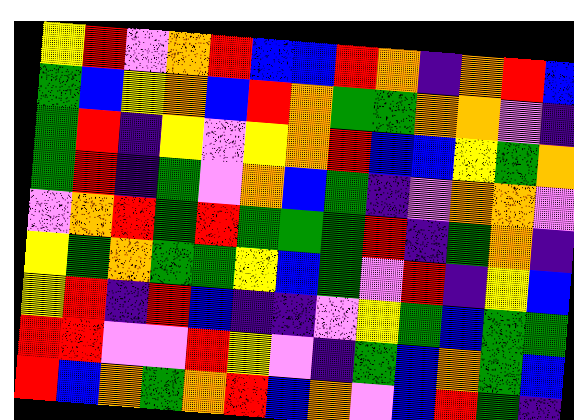[["yellow", "red", "violet", "orange", "red", "blue", "blue", "red", "orange", "indigo", "orange", "red", "blue"], ["green", "blue", "yellow", "orange", "blue", "red", "orange", "green", "green", "orange", "orange", "violet", "indigo"], ["green", "red", "indigo", "yellow", "violet", "yellow", "orange", "red", "blue", "blue", "yellow", "green", "orange"], ["green", "red", "indigo", "green", "violet", "orange", "blue", "green", "indigo", "violet", "orange", "orange", "violet"], ["violet", "orange", "red", "green", "red", "green", "green", "green", "red", "indigo", "green", "orange", "indigo"], ["yellow", "green", "orange", "green", "green", "yellow", "blue", "green", "violet", "red", "indigo", "yellow", "blue"], ["yellow", "red", "indigo", "red", "blue", "indigo", "indigo", "violet", "yellow", "green", "blue", "green", "green"], ["red", "red", "violet", "violet", "red", "yellow", "violet", "indigo", "green", "blue", "orange", "green", "blue"], ["red", "blue", "orange", "green", "orange", "red", "blue", "orange", "violet", "blue", "red", "green", "indigo"]]